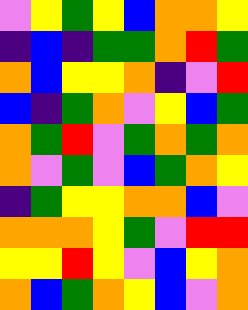[["violet", "yellow", "green", "yellow", "blue", "orange", "orange", "yellow"], ["indigo", "blue", "indigo", "green", "green", "orange", "red", "green"], ["orange", "blue", "yellow", "yellow", "orange", "indigo", "violet", "red"], ["blue", "indigo", "green", "orange", "violet", "yellow", "blue", "green"], ["orange", "green", "red", "violet", "green", "orange", "green", "orange"], ["orange", "violet", "green", "violet", "blue", "green", "orange", "yellow"], ["indigo", "green", "yellow", "yellow", "orange", "orange", "blue", "violet"], ["orange", "orange", "orange", "yellow", "green", "violet", "red", "red"], ["yellow", "yellow", "red", "yellow", "violet", "blue", "yellow", "orange"], ["orange", "blue", "green", "orange", "yellow", "blue", "violet", "orange"]]